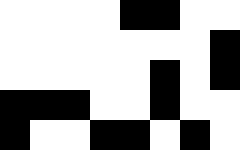[["white", "white", "white", "white", "black", "black", "white", "white"], ["white", "white", "white", "white", "white", "white", "white", "black"], ["white", "white", "white", "white", "white", "black", "white", "black"], ["black", "black", "black", "white", "white", "black", "white", "white"], ["black", "white", "white", "black", "black", "white", "black", "white"]]